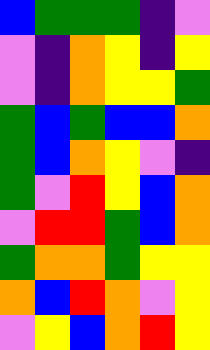[["blue", "green", "green", "green", "indigo", "violet"], ["violet", "indigo", "orange", "yellow", "indigo", "yellow"], ["violet", "indigo", "orange", "yellow", "yellow", "green"], ["green", "blue", "green", "blue", "blue", "orange"], ["green", "blue", "orange", "yellow", "violet", "indigo"], ["green", "violet", "red", "yellow", "blue", "orange"], ["violet", "red", "red", "green", "blue", "orange"], ["green", "orange", "orange", "green", "yellow", "yellow"], ["orange", "blue", "red", "orange", "violet", "yellow"], ["violet", "yellow", "blue", "orange", "red", "yellow"]]